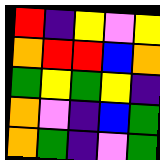[["red", "indigo", "yellow", "violet", "yellow"], ["orange", "red", "red", "blue", "orange"], ["green", "yellow", "green", "yellow", "indigo"], ["orange", "violet", "indigo", "blue", "green"], ["orange", "green", "indigo", "violet", "green"]]